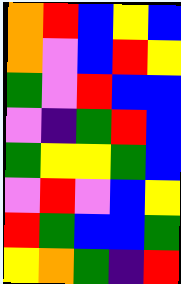[["orange", "red", "blue", "yellow", "blue"], ["orange", "violet", "blue", "red", "yellow"], ["green", "violet", "red", "blue", "blue"], ["violet", "indigo", "green", "red", "blue"], ["green", "yellow", "yellow", "green", "blue"], ["violet", "red", "violet", "blue", "yellow"], ["red", "green", "blue", "blue", "green"], ["yellow", "orange", "green", "indigo", "red"]]